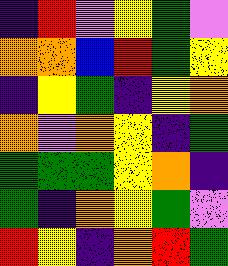[["indigo", "red", "violet", "yellow", "green", "violet"], ["orange", "orange", "blue", "red", "green", "yellow"], ["indigo", "yellow", "green", "indigo", "yellow", "orange"], ["orange", "violet", "orange", "yellow", "indigo", "green"], ["green", "green", "green", "yellow", "orange", "indigo"], ["green", "indigo", "orange", "yellow", "green", "violet"], ["red", "yellow", "indigo", "orange", "red", "green"]]